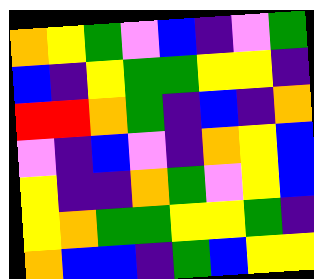[["orange", "yellow", "green", "violet", "blue", "indigo", "violet", "green"], ["blue", "indigo", "yellow", "green", "green", "yellow", "yellow", "indigo"], ["red", "red", "orange", "green", "indigo", "blue", "indigo", "orange"], ["violet", "indigo", "blue", "violet", "indigo", "orange", "yellow", "blue"], ["yellow", "indigo", "indigo", "orange", "green", "violet", "yellow", "blue"], ["yellow", "orange", "green", "green", "yellow", "yellow", "green", "indigo"], ["orange", "blue", "blue", "indigo", "green", "blue", "yellow", "yellow"]]